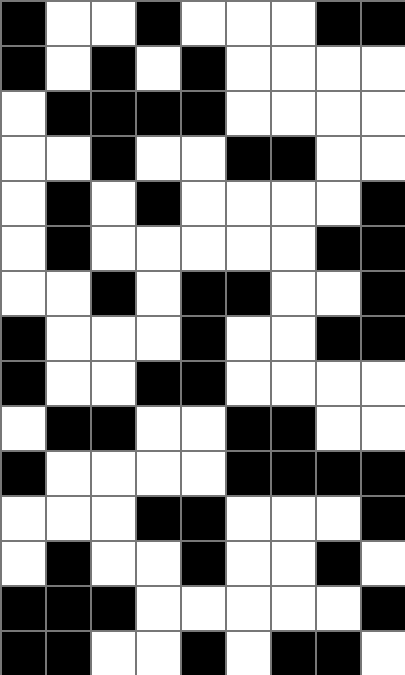[["black", "white", "white", "black", "white", "white", "white", "black", "black"], ["black", "white", "black", "white", "black", "white", "white", "white", "white"], ["white", "black", "black", "black", "black", "white", "white", "white", "white"], ["white", "white", "black", "white", "white", "black", "black", "white", "white"], ["white", "black", "white", "black", "white", "white", "white", "white", "black"], ["white", "black", "white", "white", "white", "white", "white", "black", "black"], ["white", "white", "black", "white", "black", "black", "white", "white", "black"], ["black", "white", "white", "white", "black", "white", "white", "black", "black"], ["black", "white", "white", "black", "black", "white", "white", "white", "white"], ["white", "black", "black", "white", "white", "black", "black", "white", "white"], ["black", "white", "white", "white", "white", "black", "black", "black", "black"], ["white", "white", "white", "black", "black", "white", "white", "white", "black"], ["white", "black", "white", "white", "black", "white", "white", "black", "white"], ["black", "black", "black", "white", "white", "white", "white", "white", "black"], ["black", "black", "white", "white", "black", "white", "black", "black", "white"]]